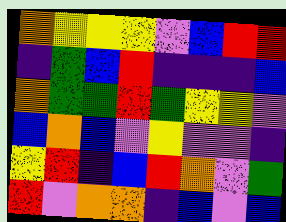[["orange", "yellow", "yellow", "yellow", "violet", "blue", "red", "red"], ["indigo", "green", "blue", "red", "indigo", "indigo", "indigo", "blue"], ["orange", "green", "green", "red", "green", "yellow", "yellow", "violet"], ["blue", "orange", "blue", "violet", "yellow", "violet", "violet", "indigo"], ["yellow", "red", "indigo", "blue", "red", "orange", "violet", "green"], ["red", "violet", "orange", "orange", "indigo", "blue", "violet", "blue"]]